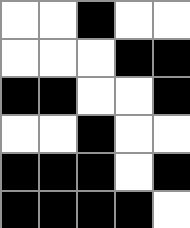[["white", "white", "black", "white", "white"], ["white", "white", "white", "black", "black"], ["black", "black", "white", "white", "black"], ["white", "white", "black", "white", "white"], ["black", "black", "black", "white", "black"], ["black", "black", "black", "black", "white"]]